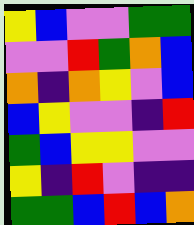[["yellow", "blue", "violet", "violet", "green", "green"], ["violet", "violet", "red", "green", "orange", "blue"], ["orange", "indigo", "orange", "yellow", "violet", "blue"], ["blue", "yellow", "violet", "violet", "indigo", "red"], ["green", "blue", "yellow", "yellow", "violet", "violet"], ["yellow", "indigo", "red", "violet", "indigo", "indigo"], ["green", "green", "blue", "red", "blue", "orange"]]